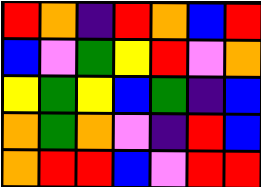[["red", "orange", "indigo", "red", "orange", "blue", "red"], ["blue", "violet", "green", "yellow", "red", "violet", "orange"], ["yellow", "green", "yellow", "blue", "green", "indigo", "blue"], ["orange", "green", "orange", "violet", "indigo", "red", "blue"], ["orange", "red", "red", "blue", "violet", "red", "red"]]